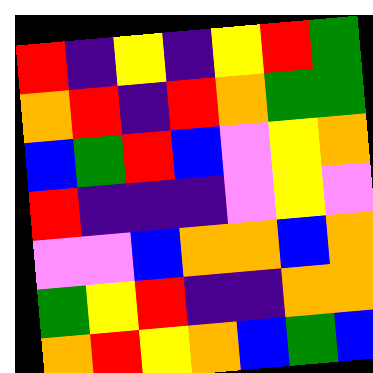[["red", "indigo", "yellow", "indigo", "yellow", "red", "green"], ["orange", "red", "indigo", "red", "orange", "green", "green"], ["blue", "green", "red", "blue", "violet", "yellow", "orange"], ["red", "indigo", "indigo", "indigo", "violet", "yellow", "violet"], ["violet", "violet", "blue", "orange", "orange", "blue", "orange"], ["green", "yellow", "red", "indigo", "indigo", "orange", "orange"], ["orange", "red", "yellow", "orange", "blue", "green", "blue"]]